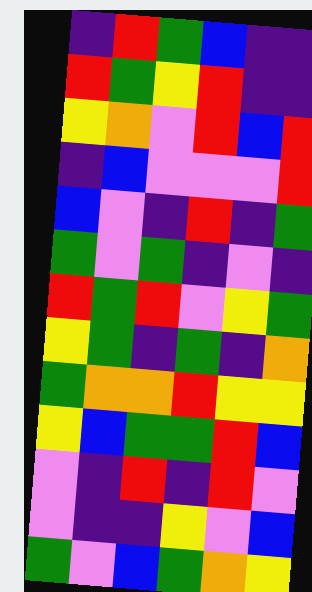[["indigo", "red", "green", "blue", "indigo", "indigo"], ["red", "green", "yellow", "red", "indigo", "indigo"], ["yellow", "orange", "violet", "red", "blue", "red"], ["indigo", "blue", "violet", "violet", "violet", "red"], ["blue", "violet", "indigo", "red", "indigo", "green"], ["green", "violet", "green", "indigo", "violet", "indigo"], ["red", "green", "red", "violet", "yellow", "green"], ["yellow", "green", "indigo", "green", "indigo", "orange"], ["green", "orange", "orange", "red", "yellow", "yellow"], ["yellow", "blue", "green", "green", "red", "blue"], ["violet", "indigo", "red", "indigo", "red", "violet"], ["violet", "indigo", "indigo", "yellow", "violet", "blue"], ["green", "violet", "blue", "green", "orange", "yellow"]]